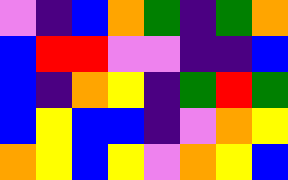[["violet", "indigo", "blue", "orange", "green", "indigo", "green", "orange"], ["blue", "red", "red", "violet", "violet", "indigo", "indigo", "blue"], ["blue", "indigo", "orange", "yellow", "indigo", "green", "red", "green"], ["blue", "yellow", "blue", "blue", "indigo", "violet", "orange", "yellow"], ["orange", "yellow", "blue", "yellow", "violet", "orange", "yellow", "blue"]]